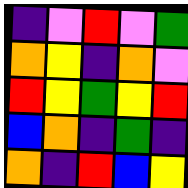[["indigo", "violet", "red", "violet", "green"], ["orange", "yellow", "indigo", "orange", "violet"], ["red", "yellow", "green", "yellow", "red"], ["blue", "orange", "indigo", "green", "indigo"], ["orange", "indigo", "red", "blue", "yellow"]]